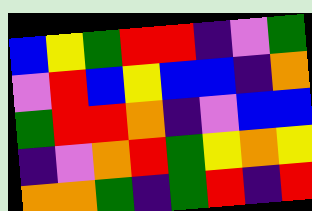[["blue", "yellow", "green", "red", "red", "indigo", "violet", "green"], ["violet", "red", "blue", "yellow", "blue", "blue", "indigo", "orange"], ["green", "red", "red", "orange", "indigo", "violet", "blue", "blue"], ["indigo", "violet", "orange", "red", "green", "yellow", "orange", "yellow"], ["orange", "orange", "green", "indigo", "green", "red", "indigo", "red"]]